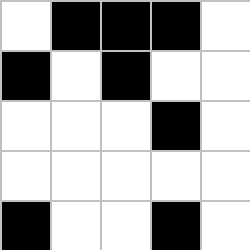[["white", "black", "black", "black", "white"], ["black", "white", "black", "white", "white"], ["white", "white", "white", "black", "white"], ["white", "white", "white", "white", "white"], ["black", "white", "white", "black", "white"]]